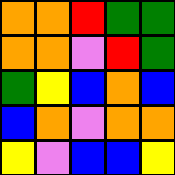[["orange", "orange", "red", "green", "green"], ["orange", "orange", "violet", "red", "green"], ["green", "yellow", "blue", "orange", "blue"], ["blue", "orange", "violet", "orange", "orange"], ["yellow", "violet", "blue", "blue", "yellow"]]